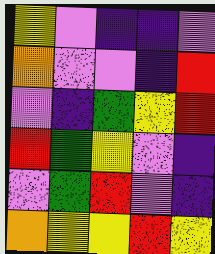[["yellow", "violet", "indigo", "indigo", "violet"], ["orange", "violet", "violet", "indigo", "red"], ["violet", "indigo", "green", "yellow", "red"], ["red", "green", "yellow", "violet", "indigo"], ["violet", "green", "red", "violet", "indigo"], ["orange", "yellow", "yellow", "red", "yellow"]]